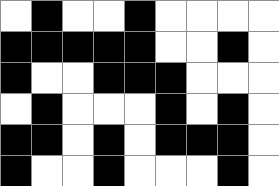[["white", "black", "white", "white", "black", "white", "white", "white", "white"], ["black", "black", "black", "black", "black", "white", "white", "black", "white"], ["black", "white", "white", "black", "black", "black", "white", "white", "white"], ["white", "black", "white", "white", "white", "black", "white", "black", "white"], ["black", "black", "white", "black", "white", "black", "black", "black", "white"], ["black", "white", "white", "black", "white", "white", "white", "black", "white"]]